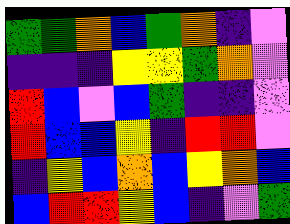[["green", "green", "orange", "blue", "green", "orange", "indigo", "violet"], ["indigo", "indigo", "indigo", "yellow", "yellow", "green", "orange", "violet"], ["red", "blue", "violet", "blue", "green", "indigo", "indigo", "violet"], ["red", "blue", "blue", "yellow", "indigo", "red", "red", "violet"], ["indigo", "yellow", "blue", "orange", "blue", "yellow", "orange", "blue"], ["blue", "red", "red", "yellow", "blue", "indigo", "violet", "green"]]